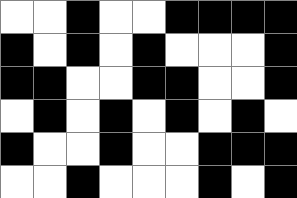[["white", "white", "black", "white", "white", "black", "black", "black", "black"], ["black", "white", "black", "white", "black", "white", "white", "white", "black"], ["black", "black", "white", "white", "black", "black", "white", "white", "black"], ["white", "black", "white", "black", "white", "black", "white", "black", "white"], ["black", "white", "white", "black", "white", "white", "black", "black", "black"], ["white", "white", "black", "white", "white", "white", "black", "white", "black"]]